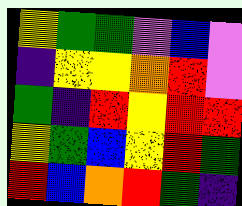[["yellow", "green", "green", "violet", "blue", "violet"], ["indigo", "yellow", "yellow", "orange", "red", "violet"], ["green", "indigo", "red", "yellow", "red", "red"], ["yellow", "green", "blue", "yellow", "red", "green"], ["red", "blue", "orange", "red", "green", "indigo"]]